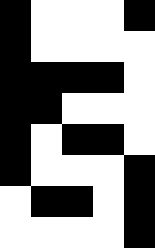[["black", "white", "white", "white", "black"], ["black", "white", "white", "white", "white"], ["black", "black", "black", "black", "white"], ["black", "black", "white", "white", "white"], ["black", "white", "black", "black", "white"], ["black", "white", "white", "white", "black"], ["white", "black", "black", "white", "black"], ["white", "white", "white", "white", "black"]]